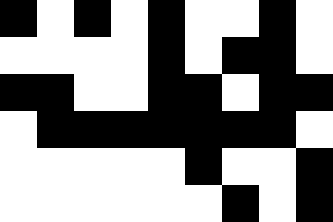[["black", "white", "black", "white", "black", "white", "white", "black", "white"], ["white", "white", "white", "white", "black", "white", "black", "black", "white"], ["black", "black", "white", "white", "black", "black", "white", "black", "black"], ["white", "black", "black", "black", "black", "black", "black", "black", "white"], ["white", "white", "white", "white", "white", "black", "white", "white", "black"], ["white", "white", "white", "white", "white", "white", "black", "white", "black"]]